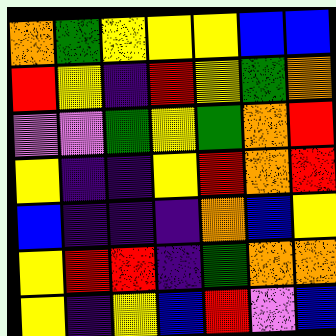[["orange", "green", "yellow", "yellow", "yellow", "blue", "blue"], ["red", "yellow", "indigo", "red", "yellow", "green", "orange"], ["violet", "violet", "green", "yellow", "green", "orange", "red"], ["yellow", "indigo", "indigo", "yellow", "red", "orange", "red"], ["blue", "indigo", "indigo", "indigo", "orange", "blue", "yellow"], ["yellow", "red", "red", "indigo", "green", "orange", "orange"], ["yellow", "indigo", "yellow", "blue", "red", "violet", "blue"]]